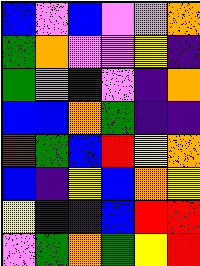[["blue", "violet", "blue", "violet", "violet", "orange"], ["green", "orange", "violet", "violet", "yellow", "indigo"], ["green", "violet", "indigo", "violet", "indigo", "orange"], ["blue", "blue", "orange", "green", "indigo", "indigo"], ["red", "green", "blue", "red", "yellow", "orange"], ["blue", "indigo", "yellow", "blue", "orange", "yellow"], ["yellow", "indigo", "indigo", "blue", "red", "red"], ["violet", "green", "orange", "green", "yellow", "red"]]